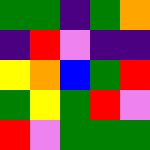[["green", "green", "indigo", "green", "orange"], ["indigo", "red", "violet", "indigo", "indigo"], ["yellow", "orange", "blue", "green", "red"], ["green", "yellow", "green", "red", "violet"], ["red", "violet", "green", "green", "green"]]